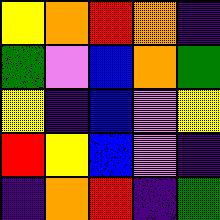[["yellow", "orange", "red", "orange", "indigo"], ["green", "violet", "blue", "orange", "green"], ["yellow", "indigo", "blue", "violet", "yellow"], ["red", "yellow", "blue", "violet", "indigo"], ["indigo", "orange", "red", "indigo", "green"]]